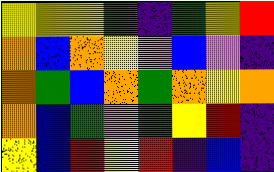[["yellow", "yellow", "yellow", "green", "indigo", "green", "yellow", "red"], ["orange", "blue", "orange", "yellow", "violet", "blue", "violet", "indigo"], ["orange", "green", "blue", "orange", "green", "orange", "yellow", "orange"], ["orange", "blue", "green", "violet", "green", "yellow", "red", "indigo"], ["yellow", "blue", "red", "yellow", "red", "indigo", "blue", "indigo"]]